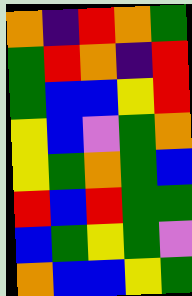[["orange", "indigo", "red", "orange", "green"], ["green", "red", "orange", "indigo", "red"], ["green", "blue", "blue", "yellow", "red"], ["yellow", "blue", "violet", "green", "orange"], ["yellow", "green", "orange", "green", "blue"], ["red", "blue", "red", "green", "green"], ["blue", "green", "yellow", "green", "violet"], ["orange", "blue", "blue", "yellow", "green"]]